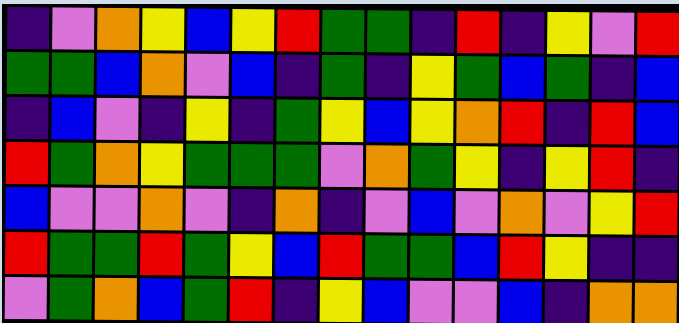[["indigo", "violet", "orange", "yellow", "blue", "yellow", "red", "green", "green", "indigo", "red", "indigo", "yellow", "violet", "red"], ["green", "green", "blue", "orange", "violet", "blue", "indigo", "green", "indigo", "yellow", "green", "blue", "green", "indigo", "blue"], ["indigo", "blue", "violet", "indigo", "yellow", "indigo", "green", "yellow", "blue", "yellow", "orange", "red", "indigo", "red", "blue"], ["red", "green", "orange", "yellow", "green", "green", "green", "violet", "orange", "green", "yellow", "indigo", "yellow", "red", "indigo"], ["blue", "violet", "violet", "orange", "violet", "indigo", "orange", "indigo", "violet", "blue", "violet", "orange", "violet", "yellow", "red"], ["red", "green", "green", "red", "green", "yellow", "blue", "red", "green", "green", "blue", "red", "yellow", "indigo", "indigo"], ["violet", "green", "orange", "blue", "green", "red", "indigo", "yellow", "blue", "violet", "violet", "blue", "indigo", "orange", "orange"]]